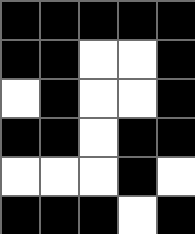[["black", "black", "black", "black", "black"], ["black", "black", "white", "white", "black"], ["white", "black", "white", "white", "black"], ["black", "black", "white", "black", "black"], ["white", "white", "white", "black", "white"], ["black", "black", "black", "white", "black"]]